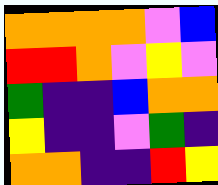[["orange", "orange", "orange", "orange", "violet", "blue"], ["red", "red", "orange", "violet", "yellow", "violet"], ["green", "indigo", "indigo", "blue", "orange", "orange"], ["yellow", "indigo", "indigo", "violet", "green", "indigo"], ["orange", "orange", "indigo", "indigo", "red", "yellow"]]